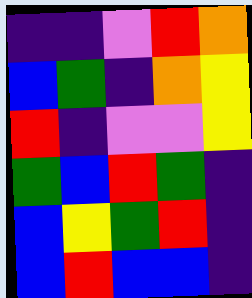[["indigo", "indigo", "violet", "red", "orange"], ["blue", "green", "indigo", "orange", "yellow"], ["red", "indigo", "violet", "violet", "yellow"], ["green", "blue", "red", "green", "indigo"], ["blue", "yellow", "green", "red", "indigo"], ["blue", "red", "blue", "blue", "indigo"]]